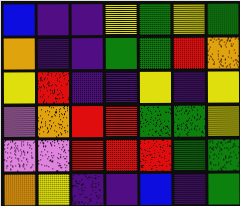[["blue", "indigo", "indigo", "yellow", "green", "yellow", "green"], ["orange", "indigo", "indigo", "green", "green", "red", "orange"], ["yellow", "red", "indigo", "indigo", "yellow", "indigo", "yellow"], ["violet", "orange", "red", "red", "green", "green", "yellow"], ["violet", "violet", "red", "red", "red", "green", "green"], ["orange", "yellow", "indigo", "indigo", "blue", "indigo", "green"]]